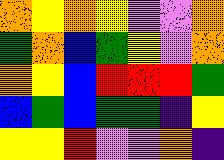[["orange", "yellow", "orange", "yellow", "violet", "violet", "orange"], ["green", "orange", "blue", "green", "yellow", "violet", "orange"], ["orange", "yellow", "blue", "red", "red", "red", "green"], ["blue", "green", "blue", "green", "green", "indigo", "yellow"], ["yellow", "yellow", "red", "violet", "violet", "orange", "indigo"]]